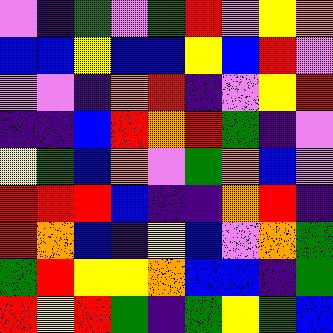[["violet", "indigo", "green", "violet", "green", "red", "violet", "yellow", "orange"], ["blue", "blue", "yellow", "blue", "blue", "yellow", "blue", "red", "violet"], ["violet", "violet", "indigo", "orange", "red", "indigo", "violet", "yellow", "red"], ["indigo", "indigo", "blue", "red", "orange", "red", "green", "indigo", "violet"], ["yellow", "green", "blue", "orange", "violet", "green", "orange", "blue", "violet"], ["red", "red", "red", "blue", "indigo", "indigo", "orange", "red", "indigo"], ["red", "orange", "blue", "indigo", "yellow", "blue", "violet", "orange", "green"], ["green", "red", "yellow", "yellow", "orange", "blue", "blue", "indigo", "green"], ["red", "yellow", "red", "green", "indigo", "green", "yellow", "green", "blue"]]